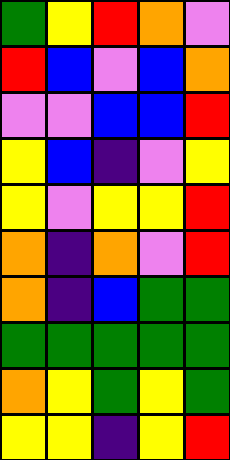[["green", "yellow", "red", "orange", "violet"], ["red", "blue", "violet", "blue", "orange"], ["violet", "violet", "blue", "blue", "red"], ["yellow", "blue", "indigo", "violet", "yellow"], ["yellow", "violet", "yellow", "yellow", "red"], ["orange", "indigo", "orange", "violet", "red"], ["orange", "indigo", "blue", "green", "green"], ["green", "green", "green", "green", "green"], ["orange", "yellow", "green", "yellow", "green"], ["yellow", "yellow", "indigo", "yellow", "red"]]